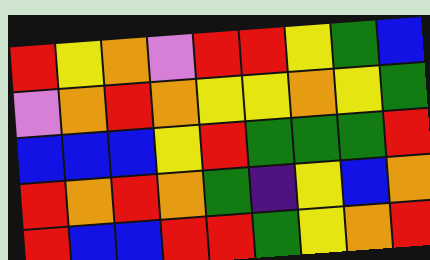[["red", "yellow", "orange", "violet", "red", "red", "yellow", "green", "blue"], ["violet", "orange", "red", "orange", "yellow", "yellow", "orange", "yellow", "green"], ["blue", "blue", "blue", "yellow", "red", "green", "green", "green", "red"], ["red", "orange", "red", "orange", "green", "indigo", "yellow", "blue", "orange"], ["red", "blue", "blue", "red", "red", "green", "yellow", "orange", "red"]]